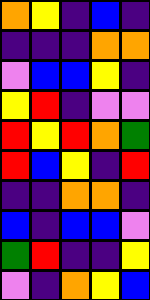[["orange", "yellow", "indigo", "blue", "indigo"], ["indigo", "indigo", "indigo", "orange", "orange"], ["violet", "blue", "blue", "yellow", "indigo"], ["yellow", "red", "indigo", "violet", "violet"], ["red", "yellow", "red", "orange", "green"], ["red", "blue", "yellow", "indigo", "red"], ["indigo", "indigo", "orange", "orange", "indigo"], ["blue", "indigo", "blue", "blue", "violet"], ["green", "red", "indigo", "indigo", "yellow"], ["violet", "indigo", "orange", "yellow", "blue"]]